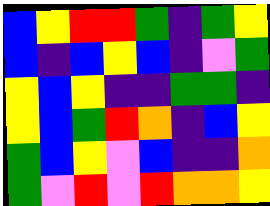[["blue", "yellow", "red", "red", "green", "indigo", "green", "yellow"], ["blue", "indigo", "blue", "yellow", "blue", "indigo", "violet", "green"], ["yellow", "blue", "yellow", "indigo", "indigo", "green", "green", "indigo"], ["yellow", "blue", "green", "red", "orange", "indigo", "blue", "yellow"], ["green", "blue", "yellow", "violet", "blue", "indigo", "indigo", "orange"], ["green", "violet", "red", "violet", "red", "orange", "orange", "yellow"]]